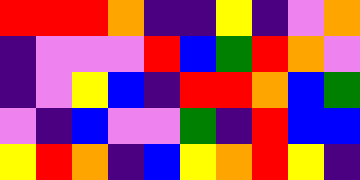[["red", "red", "red", "orange", "indigo", "indigo", "yellow", "indigo", "violet", "orange"], ["indigo", "violet", "violet", "violet", "red", "blue", "green", "red", "orange", "violet"], ["indigo", "violet", "yellow", "blue", "indigo", "red", "red", "orange", "blue", "green"], ["violet", "indigo", "blue", "violet", "violet", "green", "indigo", "red", "blue", "blue"], ["yellow", "red", "orange", "indigo", "blue", "yellow", "orange", "red", "yellow", "indigo"]]